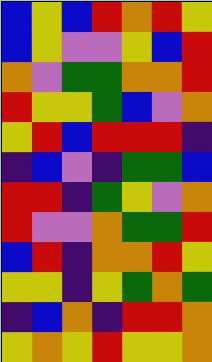[["blue", "yellow", "blue", "red", "orange", "red", "yellow"], ["blue", "yellow", "violet", "violet", "yellow", "blue", "red"], ["orange", "violet", "green", "green", "orange", "orange", "red"], ["red", "yellow", "yellow", "green", "blue", "violet", "orange"], ["yellow", "red", "blue", "red", "red", "red", "indigo"], ["indigo", "blue", "violet", "indigo", "green", "green", "blue"], ["red", "red", "indigo", "green", "yellow", "violet", "orange"], ["red", "violet", "violet", "orange", "green", "green", "red"], ["blue", "red", "indigo", "orange", "orange", "red", "yellow"], ["yellow", "yellow", "indigo", "yellow", "green", "orange", "green"], ["indigo", "blue", "orange", "indigo", "red", "red", "orange"], ["yellow", "orange", "yellow", "red", "yellow", "yellow", "orange"]]